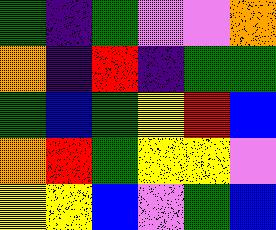[["green", "indigo", "green", "violet", "violet", "orange"], ["orange", "indigo", "red", "indigo", "green", "green"], ["green", "blue", "green", "yellow", "red", "blue"], ["orange", "red", "green", "yellow", "yellow", "violet"], ["yellow", "yellow", "blue", "violet", "green", "blue"]]